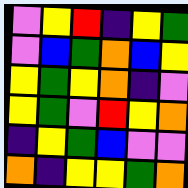[["violet", "yellow", "red", "indigo", "yellow", "green"], ["violet", "blue", "green", "orange", "blue", "yellow"], ["yellow", "green", "yellow", "orange", "indigo", "violet"], ["yellow", "green", "violet", "red", "yellow", "orange"], ["indigo", "yellow", "green", "blue", "violet", "violet"], ["orange", "indigo", "yellow", "yellow", "green", "orange"]]